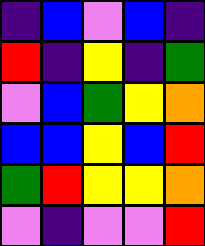[["indigo", "blue", "violet", "blue", "indigo"], ["red", "indigo", "yellow", "indigo", "green"], ["violet", "blue", "green", "yellow", "orange"], ["blue", "blue", "yellow", "blue", "red"], ["green", "red", "yellow", "yellow", "orange"], ["violet", "indigo", "violet", "violet", "red"]]